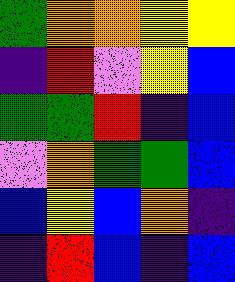[["green", "orange", "orange", "yellow", "yellow"], ["indigo", "red", "violet", "yellow", "blue"], ["green", "green", "red", "indigo", "blue"], ["violet", "orange", "green", "green", "blue"], ["blue", "yellow", "blue", "orange", "indigo"], ["indigo", "red", "blue", "indigo", "blue"]]